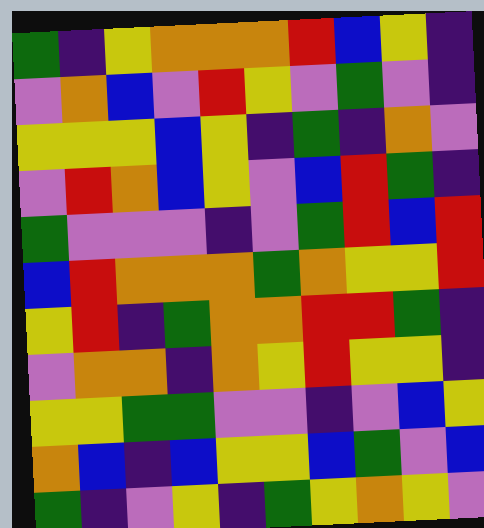[["green", "indigo", "yellow", "orange", "orange", "orange", "red", "blue", "yellow", "indigo"], ["violet", "orange", "blue", "violet", "red", "yellow", "violet", "green", "violet", "indigo"], ["yellow", "yellow", "yellow", "blue", "yellow", "indigo", "green", "indigo", "orange", "violet"], ["violet", "red", "orange", "blue", "yellow", "violet", "blue", "red", "green", "indigo"], ["green", "violet", "violet", "violet", "indigo", "violet", "green", "red", "blue", "red"], ["blue", "red", "orange", "orange", "orange", "green", "orange", "yellow", "yellow", "red"], ["yellow", "red", "indigo", "green", "orange", "orange", "red", "red", "green", "indigo"], ["violet", "orange", "orange", "indigo", "orange", "yellow", "red", "yellow", "yellow", "indigo"], ["yellow", "yellow", "green", "green", "violet", "violet", "indigo", "violet", "blue", "yellow"], ["orange", "blue", "indigo", "blue", "yellow", "yellow", "blue", "green", "violet", "blue"], ["green", "indigo", "violet", "yellow", "indigo", "green", "yellow", "orange", "yellow", "violet"]]